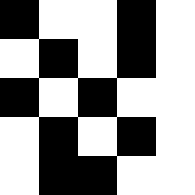[["black", "white", "white", "black", "white"], ["white", "black", "white", "black", "white"], ["black", "white", "black", "white", "white"], ["white", "black", "white", "black", "white"], ["white", "black", "black", "white", "white"]]